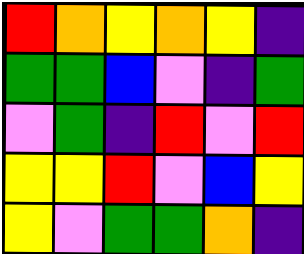[["red", "orange", "yellow", "orange", "yellow", "indigo"], ["green", "green", "blue", "violet", "indigo", "green"], ["violet", "green", "indigo", "red", "violet", "red"], ["yellow", "yellow", "red", "violet", "blue", "yellow"], ["yellow", "violet", "green", "green", "orange", "indigo"]]